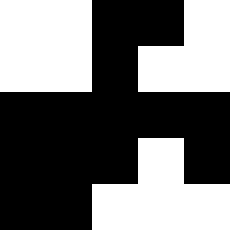[["white", "white", "black", "black", "white"], ["white", "white", "black", "white", "white"], ["black", "black", "black", "black", "black"], ["black", "black", "black", "white", "black"], ["black", "black", "white", "white", "white"]]